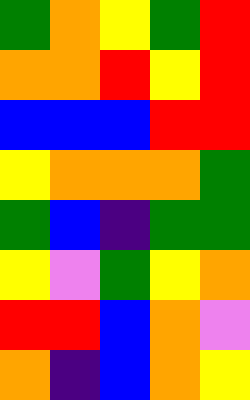[["green", "orange", "yellow", "green", "red"], ["orange", "orange", "red", "yellow", "red"], ["blue", "blue", "blue", "red", "red"], ["yellow", "orange", "orange", "orange", "green"], ["green", "blue", "indigo", "green", "green"], ["yellow", "violet", "green", "yellow", "orange"], ["red", "red", "blue", "orange", "violet"], ["orange", "indigo", "blue", "orange", "yellow"]]